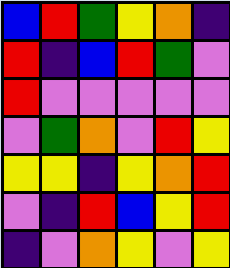[["blue", "red", "green", "yellow", "orange", "indigo"], ["red", "indigo", "blue", "red", "green", "violet"], ["red", "violet", "violet", "violet", "violet", "violet"], ["violet", "green", "orange", "violet", "red", "yellow"], ["yellow", "yellow", "indigo", "yellow", "orange", "red"], ["violet", "indigo", "red", "blue", "yellow", "red"], ["indigo", "violet", "orange", "yellow", "violet", "yellow"]]